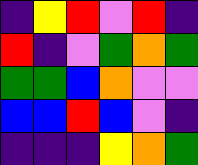[["indigo", "yellow", "red", "violet", "red", "indigo"], ["red", "indigo", "violet", "green", "orange", "green"], ["green", "green", "blue", "orange", "violet", "violet"], ["blue", "blue", "red", "blue", "violet", "indigo"], ["indigo", "indigo", "indigo", "yellow", "orange", "green"]]